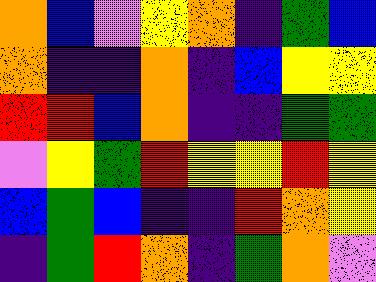[["orange", "blue", "violet", "yellow", "orange", "indigo", "green", "blue"], ["orange", "indigo", "indigo", "orange", "indigo", "blue", "yellow", "yellow"], ["red", "red", "blue", "orange", "indigo", "indigo", "green", "green"], ["violet", "yellow", "green", "red", "yellow", "yellow", "red", "yellow"], ["blue", "green", "blue", "indigo", "indigo", "red", "orange", "yellow"], ["indigo", "green", "red", "orange", "indigo", "green", "orange", "violet"]]